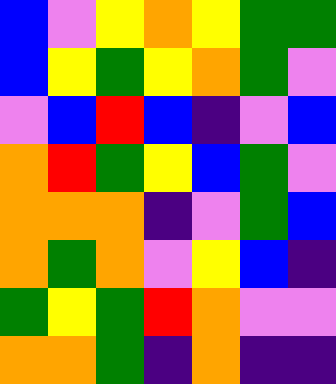[["blue", "violet", "yellow", "orange", "yellow", "green", "green"], ["blue", "yellow", "green", "yellow", "orange", "green", "violet"], ["violet", "blue", "red", "blue", "indigo", "violet", "blue"], ["orange", "red", "green", "yellow", "blue", "green", "violet"], ["orange", "orange", "orange", "indigo", "violet", "green", "blue"], ["orange", "green", "orange", "violet", "yellow", "blue", "indigo"], ["green", "yellow", "green", "red", "orange", "violet", "violet"], ["orange", "orange", "green", "indigo", "orange", "indigo", "indigo"]]